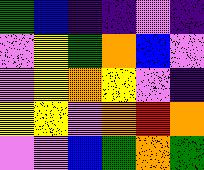[["green", "blue", "indigo", "indigo", "violet", "indigo"], ["violet", "yellow", "green", "orange", "blue", "violet"], ["violet", "yellow", "orange", "yellow", "violet", "indigo"], ["yellow", "yellow", "violet", "orange", "red", "orange"], ["violet", "violet", "blue", "green", "orange", "green"]]